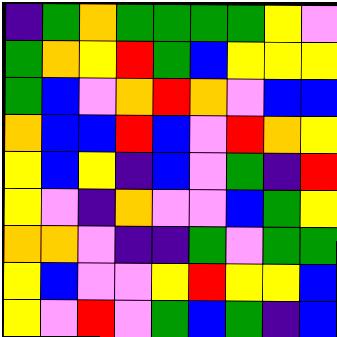[["indigo", "green", "orange", "green", "green", "green", "green", "yellow", "violet"], ["green", "orange", "yellow", "red", "green", "blue", "yellow", "yellow", "yellow"], ["green", "blue", "violet", "orange", "red", "orange", "violet", "blue", "blue"], ["orange", "blue", "blue", "red", "blue", "violet", "red", "orange", "yellow"], ["yellow", "blue", "yellow", "indigo", "blue", "violet", "green", "indigo", "red"], ["yellow", "violet", "indigo", "orange", "violet", "violet", "blue", "green", "yellow"], ["orange", "orange", "violet", "indigo", "indigo", "green", "violet", "green", "green"], ["yellow", "blue", "violet", "violet", "yellow", "red", "yellow", "yellow", "blue"], ["yellow", "violet", "red", "violet", "green", "blue", "green", "indigo", "blue"]]